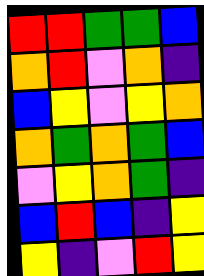[["red", "red", "green", "green", "blue"], ["orange", "red", "violet", "orange", "indigo"], ["blue", "yellow", "violet", "yellow", "orange"], ["orange", "green", "orange", "green", "blue"], ["violet", "yellow", "orange", "green", "indigo"], ["blue", "red", "blue", "indigo", "yellow"], ["yellow", "indigo", "violet", "red", "yellow"]]